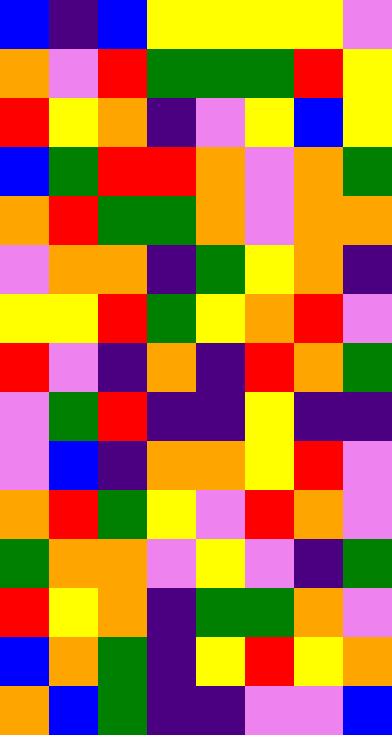[["blue", "indigo", "blue", "yellow", "yellow", "yellow", "yellow", "violet"], ["orange", "violet", "red", "green", "green", "green", "red", "yellow"], ["red", "yellow", "orange", "indigo", "violet", "yellow", "blue", "yellow"], ["blue", "green", "red", "red", "orange", "violet", "orange", "green"], ["orange", "red", "green", "green", "orange", "violet", "orange", "orange"], ["violet", "orange", "orange", "indigo", "green", "yellow", "orange", "indigo"], ["yellow", "yellow", "red", "green", "yellow", "orange", "red", "violet"], ["red", "violet", "indigo", "orange", "indigo", "red", "orange", "green"], ["violet", "green", "red", "indigo", "indigo", "yellow", "indigo", "indigo"], ["violet", "blue", "indigo", "orange", "orange", "yellow", "red", "violet"], ["orange", "red", "green", "yellow", "violet", "red", "orange", "violet"], ["green", "orange", "orange", "violet", "yellow", "violet", "indigo", "green"], ["red", "yellow", "orange", "indigo", "green", "green", "orange", "violet"], ["blue", "orange", "green", "indigo", "yellow", "red", "yellow", "orange"], ["orange", "blue", "green", "indigo", "indigo", "violet", "violet", "blue"]]